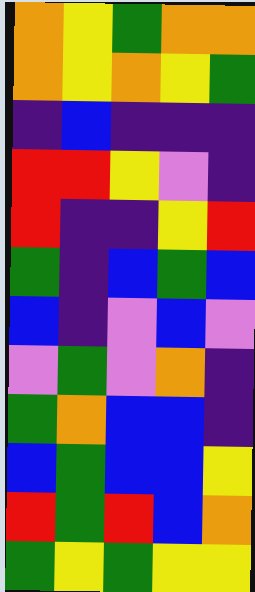[["orange", "yellow", "green", "orange", "orange"], ["orange", "yellow", "orange", "yellow", "green"], ["indigo", "blue", "indigo", "indigo", "indigo"], ["red", "red", "yellow", "violet", "indigo"], ["red", "indigo", "indigo", "yellow", "red"], ["green", "indigo", "blue", "green", "blue"], ["blue", "indigo", "violet", "blue", "violet"], ["violet", "green", "violet", "orange", "indigo"], ["green", "orange", "blue", "blue", "indigo"], ["blue", "green", "blue", "blue", "yellow"], ["red", "green", "red", "blue", "orange"], ["green", "yellow", "green", "yellow", "yellow"]]